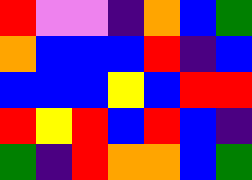[["red", "violet", "violet", "indigo", "orange", "blue", "green"], ["orange", "blue", "blue", "blue", "red", "indigo", "blue"], ["blue", "blue", "blue", "yellow", "blue", "red", "red"], ["red", "yellow", "red", "blue", "red", "blue", "indigo"], ["green", "indigo", "red", "orange", "orange", "blue", "green"]]